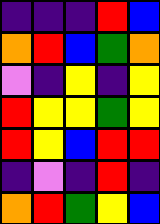[["indigo", "indigo", "indigo", "red", "blue"], ["orange", "red", "blue", "green", "orange"], ["violet", "indigo", "yellow", "indigo", "yellow"], ["red", "yellow", "yellow", "green", "yellow"], ["red", "yellow", "blue", "red", "red"], ["indigo", "violet", "indigo", "red", "indigo"], ["orange", "red", "green", "yellow", "blue"]]